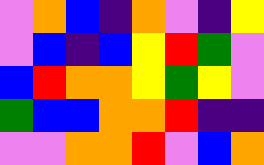[["violet", "orange", "blue", "indigo", "orange", "violet", "indigo", "yellow"], ["violet", "blue", "indigo", "blue", "yellow", "red", "green", "violet"], ["blue", "red", "orange", "orange", "yellow", "green", "yellow", "violet"], ["green", "blue", "blue", "orange", "orange", "red", "indigo", "indigo"], ["violet", "violet", "orange", "orange", "red", "violet", "blue", "orange"]]